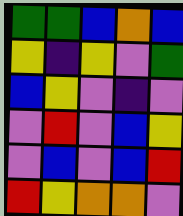[["green", "green", "blue", "orange", "blue"], ["yellow", "indigo", "yellow", "violet", "green"], ["blue", "yellow", "violet", "indigo", "violet"], ["violet", "red", "violet", "blue", "yellow"], ["violet", "blue", "violet", "blue", "red"], ["red", "yellow", "orange", "orange", "violet"]]